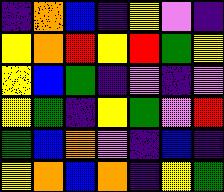[["indigo", "orange", "blue", "indigo", "yellow", "violet", "indigo"], ["yellow", "orange", "red", "yellow", "red", "green", "yellow"], ["yellow", "blue", "green", "indigo", "violet", "indigo", "violet"], ["yellow", "green", "indigo", "yellow", "green", "violet", "red"], ["green", "blue", "orange", "violet", "indigo", "blue", "indigo"], ["yellow", "orange", "blue", "orange", "indigo", "yellow", "green"]]